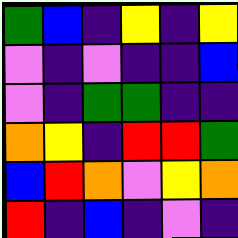[["green", "blue", "indigo", "yellow", "indigo", "yellow"], ["violet", "indigo", "violet", "indigo", "indigo", "blue"], ["violet", "indigo", "green", "green", "indigo", "indigo"], ["orange", "yellow", "indigo", "red", "red", "green"], ["blue", "red", "orange", "violet", "yellow", "orange"], ["red", "indigo", "blue", "indigo", "violet", "indigo"]]